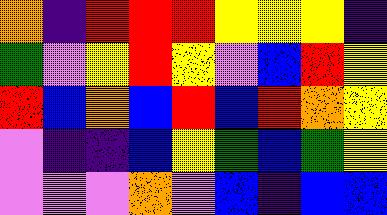[["orange", "indigo", "red", "red", "red", "yellow", "yellow", "yellow", "indigo"], ["green", "violet", "yellow", "red", "yellow", "violet", "blue", "red", "yellow"], ["red", "blue", "orange", "blue", "red", "blue", "red", "orange", "yellow"], ["violet", "indigo", "indigo", "blue", "yellow", "green", "blue", "green", "yellow"], ["violet", "violet", "violet", "orange", "violet", "blue", "indigo", "blue", "blue"]]